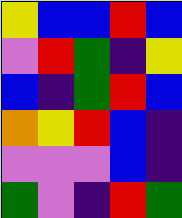[["yellow", "blue", "blue", "red", "blue"], ["violet", "red", "green", "indigo", "yellow"], ["blue", "indigo", "green", "red", "blue"], ["orange", "yellow", "red", "blue", "indigo"], ["violet", "violet", "violet", "blue", "indigo"], ["green", "violet", "indigo", "red", "green"]]